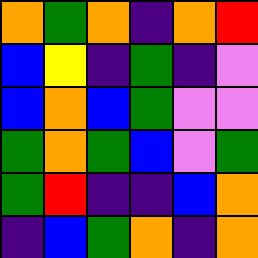[["orange", "green", "orange", "indigo", "orange", "red"], ["blue", "yellow", "indigo", "green", "indigo", "violet"], ["blue", "orange", "blue", "green", "violet", "violet"], ["green", "orange", "green", "blue", "violet", "green"], ["green", "red", "indigo", "indigo", "blue", "orange"], ["indigo", "blue", "green", "orange", "indigo", "orange"]]